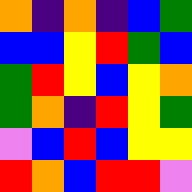[["orange", "indigo", "orange", "indigo", "blue", "green"], ["blue", "blue", "yellow", "red", "green", "blue"], ["green", "red", "yellow", "blue", "yellow", "orange"], ["green", "orange", "indigo", "red", "yellow", "green"], ["violet", "blue", "red", "blue", "yellow", "yellow"], ["red", "orange", "blue", "red", "red", "violet"]]